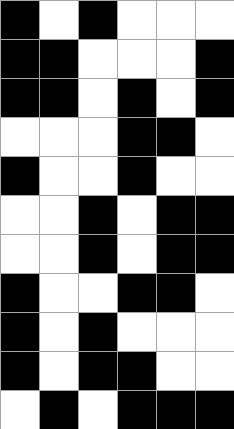[["black", "white", "black", "white", "white", "white"], ["black", "black", "white", "white", "white", "black"], ["black", "black", "white", "black", "white", "black"], ["white", "white", "white", "black", "black", "white"], ["black", "white", "white", "black", "white", "white"], ["white", "white", "black", "white", "black", "black"], ["white", "white", "black", "white", "black", "black"], ["black", "white", "white", "black", "black", "white"], ["black", "white", "black", "white", "white", "white"], ["black", "white", "black", "black", "white", "white"], ["white", "black", "white", "black", "black", "black"]]